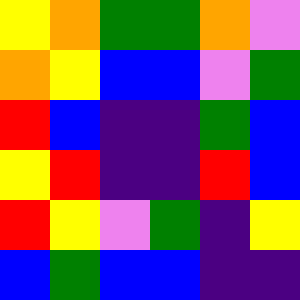[["yellow", "orange", "green", "green", "orange", "violet"], ["orange", "yellow", "blue", "blue", "violet", "green"], ["red", "blue", "indigo", "indigo", "green", "blue"], ["yellow", "red", "indigo", "indigo", "red", "blue"], ["red", "yellow", "violet", "green", "indigo", "yellow"], ["blue", "green", "blue", "blue", "indigo", "indigo"]]